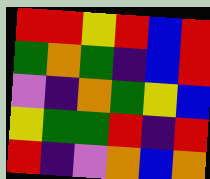[["red", "red", "yellow", "red", "blue", "red"], ["green", "orange", "green", "indigo", "blue", "red"], ["violet", "indigo", "orange", "green", "yellow", "blue"], ["yellow", "green", "green", "red", "indigo", "red"], ["red", "indigo", "violet", "orange", "blue", "orange"]]